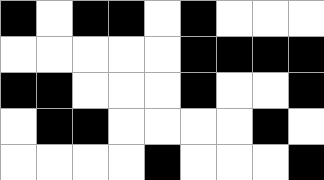[["black", "white", "black", "black", "white", "black", "white", "white", "white"], ["white", "white", "white", "white", "white", "black", "black", "black", "black"], ["black", "black", "white", "white", "white", "black", "white", "white", "black"], ["white", "black", "black", "white", "white", "white", "white", "black", "white"], ["white", "white", "white", "white", "black", "white", "white", "white", "black"]]